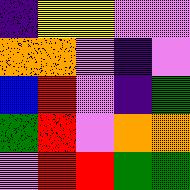[["indigo", "yellow", "yellow", "violet", "violet"], ["orange", "orange", "violet", "indigo", "violet"], ["blue", "red", "violet", "indigo", "green"], ["green", "red", "violet", "orange", "orange"], ["violet", "red", "red", "green", "green"]]